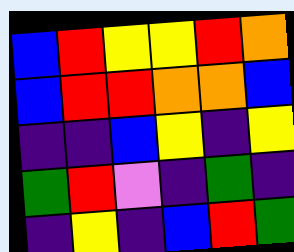[["blue", "red", "yellow", "yellow", "red", "orange"], ["blue", "red", "red", "orange", "orange", "blue"], ["indigo", "indigo", "blue", "yellow", "indigo", "yellow"], ["green", "red", "violet", "indigo", "green", "indigo"], ["indigo", "yellow", "indigo", "blue", "red", "green"]]